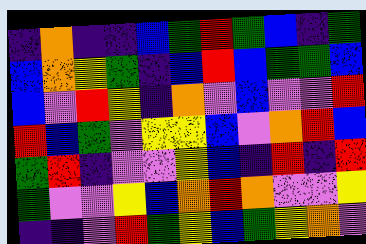[["indigo", "orange", "indigo", "indigo", "blue", "green", "red", "green", "blue", "indigo", "green"], ["blue", "orange", "yellow", "green", "indigo", "blue", "red", "blue", "green", "green", "blue"], ["blue", "violet", "red", "yellow", "indigo", "orange", "violet", "blue", "violet", "violet", "red"], ["red", "blue", "green", "violet", "yellow", "yellow", "blue", "violet", "orange", "red", "blue"], ["green", "red", "indigo", "violet", "violet", "yellow", "blue", "indigo", "red", "indigo", "red"], ["green", "violet", "violet", "yellow", "blue", "orange", "red", "orange", "violet", "violet", "yellow"], ["indigo", "indigo", "violet", "red", "green", "yellow", "blue", "green", "yellow", "orange", "violet"]]